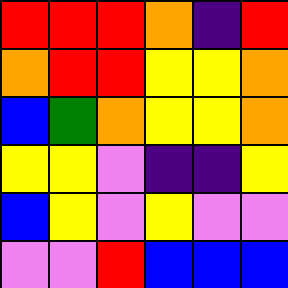[["red", "red", "red", "orange", "indigo", "red"], ["orange", "red", "red", "yellow", "yellow", "orange"], ["blue", "green", "orange", "yellow", "yellow", "orange"], ["yellow", "yellow", "violet", "indigo", "indigo", "yellow"], ["blue", "yellow", "violet", "yellow", "violet", "violet"], ["violet", "violet", "red", "blue", "blue", "blue"]]